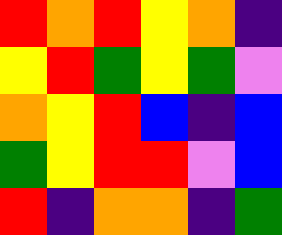[["red", "orange", "red", "yellow", "orange", "indigo"], ["yellow", "red", "green", "yellow", "green", "violet"], ["orange", "yellow", "red", "blue", "indigo", "blue"], ["green", "yellow", "red", "red", "violet", "blue"], ["red", "indigo", "orange", "orange", "indigo", "green"]]